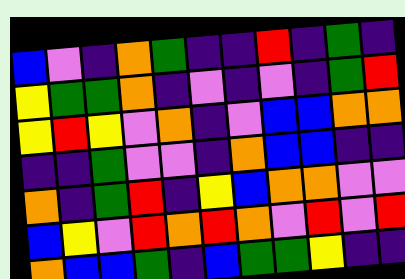[["blue", "violet", "indigo", "orange", "green", "indigo", "indigo", "red", "indigo", "green", "indigo"], ["yellow", "green", "green", "orange", "indigo", "violet", "indigo", "violet", "indigo", "green", "red"], ["yellow", "red", "yellow", "violet", "orange", "indigo", "violet", "blue", "blue", "orange", "orange"], ["indigo", "indigo", "green", "violet", "violet", "indigo", "orange", "blue", "blue", "indigo", "indigo"], ["orange", "indigo", "green", "red", "indigo", "yellow", "blue", "orange", "orange", "violet", "violet"], ["blue", "yellow", "violet", "red", "orange", "red", "orange", "violet", "red", "violet", "red"], ["orange", "blue", "blue", "green", "indigo", "blue", "green", "green", "yellow", "indigo", "indigo"]]